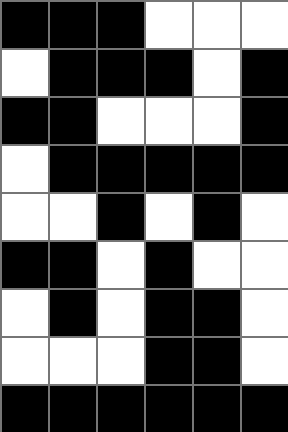[["black", "black", "black", "white", "white", "white"], ["white", "black", "black", "black", "white", "black"], ["black", "black", "white", "white", "white", "black"], ["white", "black", "black", "black", "black", "black"], ["white", "white", "black", "white", "black", "white"], ["black", "black", "white", "black", "white", "white"], ["white", "black", "white", "black", "black", "white"], ["white", "white", "white", "black", "black", "white"], ["black", "black", "black", "black", "black", "black"]]